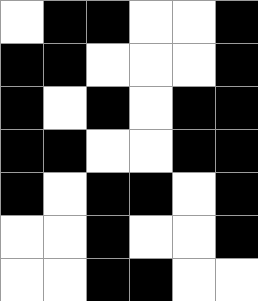[["white", "black", "black", "white", "white", "black"], ["black", "black", "white", "white", "white", "black"], ["black", "white", "black", "white", "black", "black"], ["black", "black", "white", "white", "black", "black"], ["black", "white", "black", "black", "white", "black"], ["white", "white", "black", "white", "white", "black"], ["white", "white", "black", "black", "white", "white"]]